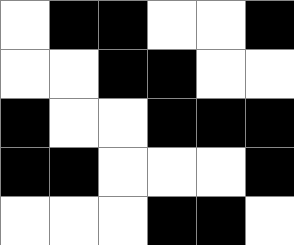[["white", "black", "black", "white", "white", "black"], ["white", "white", "black", "black", "white", "white"], ["black", "white", "white", "black", "black", "black"], ["black", "black", "white", "white", "white", "black"], ["white", "white", "white", "black", "black", "white"]]